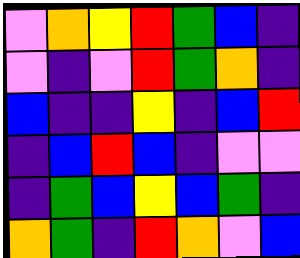[["violet", "orange", "yellow", "red", "green", "blue", "indigo"], ["violet", "indigo", "violet", "red", "green", "orange", "indigo"], ["blue", "indigo", "indigo", "yellow", "indigo", "blue", "red"], ["indigo", "blue", "red", "blue", "indigo", "violet", "violet"], ["indigo", "green", "blue", "yellow", "blue", "green", "indigo"], ["orange", "green", "indigo", "red", "orange", "violet", "blue"]]